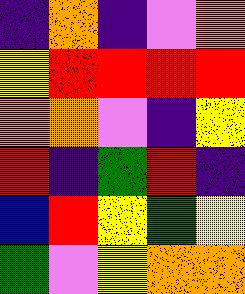[["indigo", "orange", "indigo", "violet", "orange"], ["yellow", "red", "red", "red", "red"], ["orange", "orange", "violet", "indigo", "yellow"], ["red", "indigo", "green", "red", "indigo"], ["blue", "red", "yellow", "green", "yellow"], ["green", "violet", "yellow", "orange", "orange"]]